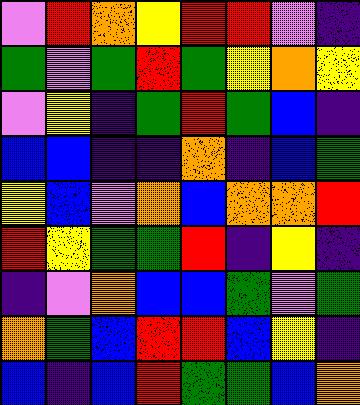[["violet", "red", "orange", "yellow", "red", "red", "violet", "indigo"], ["green", "violet", "green", "red", "green", "yellow", "orange", "yellow"], ["violet", "yellow", "indigo", "green", "red", "green", "blue", "indigo"], ["blue", "blue", "indigo", "indigo", "orange", "indigo", "blue", "green"], ["yellow", "blue", "violet", "orange", "blue", "orange", "orange", "red"], ["red", "yellow", "green", "green", "red", "indigo", "yellow", "indigo"], ["indigo", "violet", "orange", "blue", "blue", "green", "violet", "green"], ["orange", "green", "blue", "red", "red", "blue", "yellow", "indigo"], ["blue", "indigo", "blue", "red", "green", "green", "blue", "orange"]]